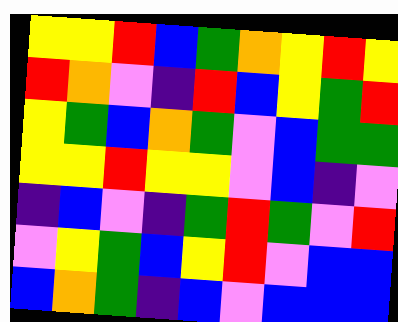[["yellow", "yellow", "red", "blue", "green", "orange", "yellow", "red", "yellow"], ["red", "orange", "violet", "indigo", "red", "blue", "yellow", "green", "red"], ["yellow", "green", "blue", "orange", "green", "violet", "blue", "green", "green"], ["yellow", "yellow", "red", "yellow", "yellow", "violet", "blue", "indigo", "violet"], ["indigo", "blue", "violet", "indigo", "green", "red", "green", "violet", "red"], ["violet", "yellow", "green", "blue", "yellow", "red", "violet", "blue", "blue"], ["blue", "orange", "green", "indigo", "blue", "violet", "blue", "blue", "blue"]]